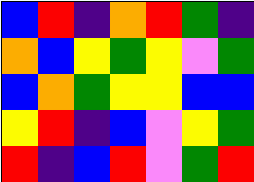[["blue", "red", "indigo", "orange", "red", "green", "indigo"], ["orange", "blue", "yellow", "green", "yellow", "violet", "green"], ["blue", "orange", "green", "yellow", "yellow", "blue", "blue"], ["yellow", "red", "indigo", "blue", "violet", "yellow", "green"], ["red", "indigo", "blue", "red", "violet", "green", "red"]]